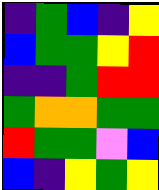[["indigo", "green", "blue", "indigo", "yellow"], ["blue", "green", "green", "yellow", "red"], ["indigo", "indigo", "green", "red", "red"], ["green", "orange", "orange", "green", "green"], ["red", "green", "green", "violet", "blue"], ["blue", "indigo", "yellow", "green", "yellow"]]